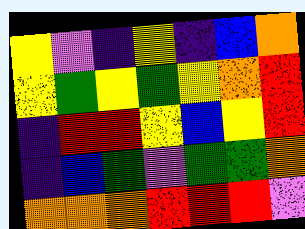[["yellow", "violet", "indigo", "yellow", "indigo", "blue", "orange"], ["yellow", "green", "yellow", "green", "yellow", "orange", "red"], ["indigo", "red", "red", "yellow", "blue", "yellow", "red"], ["indigo", "blue", "green", "violet", "green", "green", "orange"], ["orange", "orange", "orange", "red", "red", "red", "violet"]]